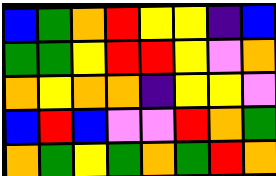[["blue", "green", "orange", "red", "yellow", "yellow", "indigo", "blue"], ["green", "green", "yellow", "red", "red", "yellow", "violet", "orange"], ["orange", "yellow", "orange", "orange", "indigo", "yellow", "yellow", "violet"], ["blue", "red", "blue", "violet", "violet", "red", "orange", "green"], ["orange", "green", "yellow", "green", "orange", "green", "red", "orange"]]